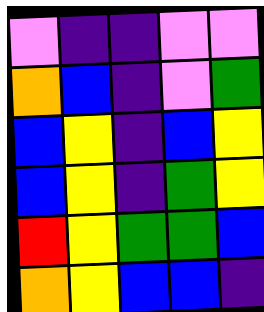[["violet", "indigo", "indigo", "violet", "violet"], ["orange", "blue", "indigo", "violet", "green"], ["blue", "yellow", "indigo", "blue", "yellow"], ["blue", "yellow", "indigo", "green", "yellow"], ["red", "yellow", "green", "green", "blue"], ["orange", "yellow", "blue", "blue", "indigo"]]